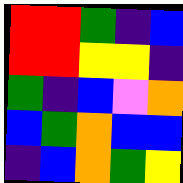[["red", "red", "green", "indigo", "blue"], ["red", "red", "yellow", "yellow", "indigo"], ["green", "indigo", "blue", "violet", "orange"], ["blue", "green", "orange", "blue", "blue"], ["indigo", "blue", "orange", "green", "yellow"]]